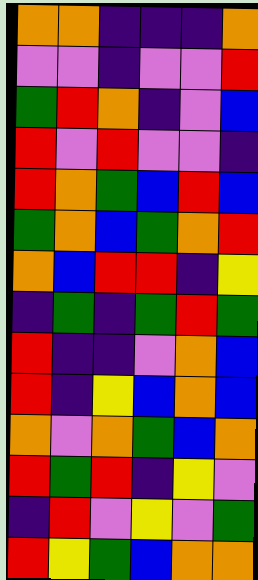[["orange", "orange", "indigo", "indigo", "indigo", "orange"], ["violet", "violet", "indigo", "violet", "violet", "red"], ["green", "red", "orange", "indigo", "violet", "blue"], ["red", "violet", "red", "violet", "violet", "indigo"], ["red", "orange", "green", "blue", "red", "blue"], ["green", "orange", "blue", "green", "orange", "red"], ["orange", "blue", "red", "red", "indigo", "yellow"], ["indigo", "green", "indigo", "green", "red", "green"], ["red", "indigo", "indigo", "violet", "orange", "blue"], ["red", "indigo", "yellow", "blue", "orange", "blue"], ["orange", "violet", "orange", "green", "blue", "orange"], ["red", "green", "red", "indigo", "yellow", "violet"], ["indigo", "red", "violet", "yellow", "violet", "green"], ["red", "yellow", "green", "blue", "orange", "orange"]]